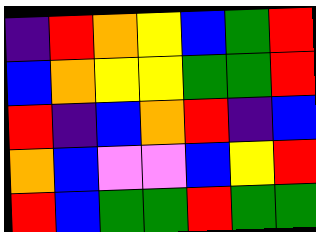[["indigo", "red", "orange", "yellow", "blue", "green", "red"], ["blue", "orange", "yellow", "yellow", "green", "green", "red"], ["red", "indigo", "blue", "orange", "red", "indigo", "blue"], ["orange", "blue", "violet", "violet", "blue", "yellow", "red"], ["red", "blue", "green", "green", "red", "green", "green"]]